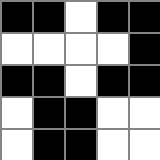[["black", "black", "white", "black", "black"], ["white", "white", "white", "white", "black"], ["black", "black", "white", "black", "black"], ["white", "black", "black", "white", "white"], ["white", "black", "black", "white", "white"]]